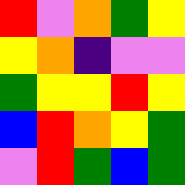[["red", "violet", "orange", "green", "yellow"], ["yellow", "orange", "indigo", "violet", "violet"], ["green", "yellow", "yellow", "red", "yellow"], ["blue", "red", "orange", "yellow", "green"], ["violet", "red", "green", "blue", "green"]]